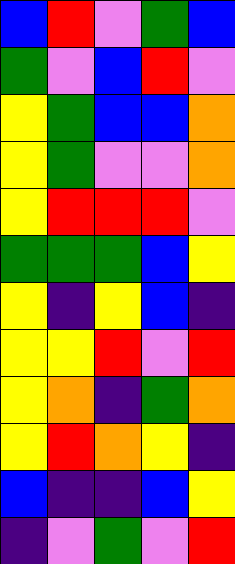[["blue", "red", "violet", "green", "blue"], ["green", "violet", "blue", "red", "violet"], ["yellow", "green", "blue", "blue", "orange"], ["yellow", "green", "violet", "violet", "orange"], ["yellow", "red", "red", "red", "violet"], ["green", "green", "green", "blue", "yellow"], ["yellow", "indigo", "yellow", "blue", "indigo"], ["yellow", "yellow", "red", "violet", "red"], ["yellow", "orange", "indigo", "green", "orange"], ["yellow", "red", "orange", "yellow", "indigo"], ["blue", "indigo", "indigo", "blue", "yellow"], ["indigo", "violet", "green", "violet", "red"]]